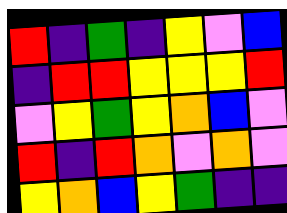[["red", "indigo", "green", "indigo", "yellow", "violet", "blue"], ["indigo", "red", "red", "yellow", "yellow", "yellow", "red"], ["violet", "yellow", "green", "yellow", "orange", "blue", "violet"], ["red", "indigo", "red", "orange", "violet", "orange", "violet"], ["yellow", "orange", "blue", "yellow", "green", "indigo", "indigo"]]